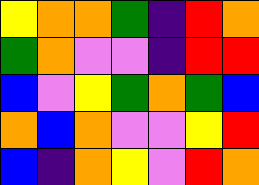[["yellow", "orange", "orange", "green", "indigo", "red", "orange"], ["green", "orange", "violet", "violet", "indigo", "red", "red"], ["blue", "violet", "yellow", "green", "orange", "green", "blue"], ["orange", "blue", "orange", "violet", "violet", "yellow", "red"], ["blue", "indigo", "orange", "yellow", "violet", "red", "orange"]]